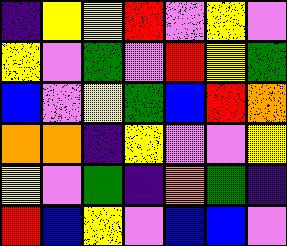[["indigo", "yellow", "yellow", "red", "violet", "yellow", "violet"], ["yellow", "violet", "green", "violet", "red", "yellow", "green"], ["blue", "violet", "yellow", "green", "blue", "red", "orange"], ["orange", "orange", "indigo", "yellow", "violet", "violet", "yellow"], ["yellow", "violet", "green", "indigo", "orange", "green", "indigo"], ["red", "blue", "yellow", "violet", "blue", "blue", "violet"]]